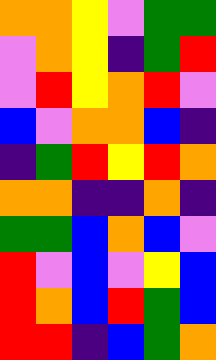[["orange", "orange", "yellow", "violet", "green", "green"], ["violet", "orange", "yellow", "indigo", "green", "red"], ["violet", "red", "yellow", "orange", "red", "violet"], ["blue", "violet", "orange", "orange", "blue", "indigo"], ["indigo", "green", "red", "yellow", "red", "orange"], ["orange", "orange", "indigo", "indigo", "orange", "indigo"], ["green", "green", "blue", "orange", "blue", "violet"], ["red", "violet", "blue", "violet", "yellow", "blue"], ["red", "orange", "blue", "red", "green", "blue"], ["red", "red", "indigo", "blue", "green", "orange"]]